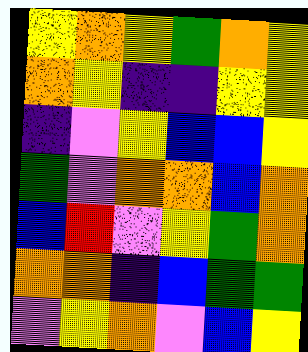[["yellow", "orange", "yellow", "green", "orange", "yellow"], ["orange", "yellow", "indigo", "indigo", "yellow", "yellow"], ["indigo", "violet", "yellow", "blue", "blue", "yellow"], ["green", "violet", "orange", "orange", "blue", "orange"], ["blue", "red", "violet", "yellow", "green", "orange"], ["orange", "orange", "indigo", "blue", "green", "green"], ["violet", "yellow", "orange", "violet", "blue", "yellow"]]